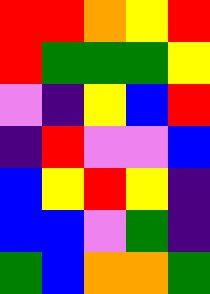[["red", "red", "orange", "yellow", "red"], ["red", "green", "green", "green", "yellow"], ["violet", "indigo", "yellow", "blue", "red"], ["indigo", "red", "violet", "violet", "blue"], ["blue", "yellow", "red", "yellow", "indigo"], ["blue", "blue", "violet", "green", "indigo"], ["green", "blue", "orange", "orange", "green"]]